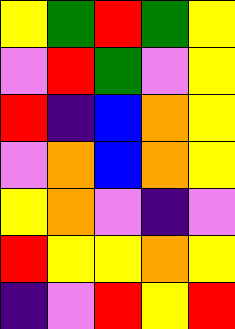[["yellow", "green", "red", "green", "yellow"], ["violet", "red", "green", "violet", "yellow"], ["red", "indigo", "blue", "orange", "yellow"], ["violet", "orange", "blue", "orange", "yellow"], ["yellow", "orange", "violet", "indigo", "violet"], ["red", "yellow", "yellow", "orange", "yellow"], ["indigo", "violet", "red", "yellow", "red"]]